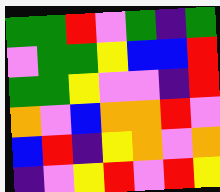[["green", "green", "red", "violet", "green", "indigo", "green"], ["violet", "green", "green", "yellow", "blue", "blue", "red"], ["green", "green", "yellow", "violet", "violet", "indigo", "red"], ["orange", "violet", "blue", "orange", "orange", "red", "violet"], ["blue", "red", "indigo", "yellow", "orange", "violet", "orange"], ["indigo", "violet", "yellow", "red", "violet", "red", "yellow"]]